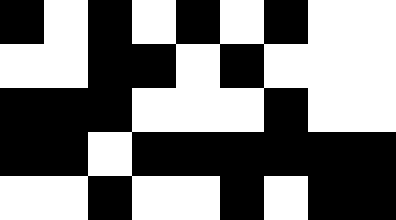[["black", "white", "black", "white", "black", "white", "black", "white", "white"], ["white", "white", "black", "black", "white", "black", "white", "white", "white"], ["black", "black", "black", "white", "white", "white", "black", "white", "white"], ["black", "black", "white", "black", "black", "black", "black", "black", "black"], ["white", "white", "black", "white", "white", "black", "white", "black", "black"]]